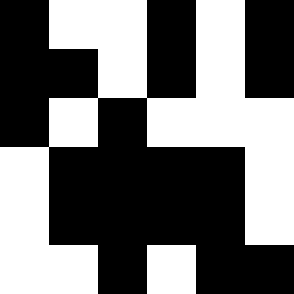[["black", "white", "white", "black", "white", "black"], ["black", "black", "white", "black", "white", "black"], ["black", "white", "black", "white", "white", "white"], ["white", "black", "black", "black", "black", "white"], ["white", "black", "black", "black", "black", "white"], ["white", "white", "black", "white", "black", "black"]]